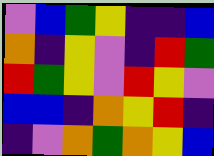[["violet", "blue", "green", "yellow", "indigo", "indigo", "blue"], ["orange", "indigo", "yellow", "violet", "indigo", "red", "green"], ["red", "green", "yellow", "violet", "red", "yellow", "violet"], ["blue", "blue", "indigo", "orange", "yellow", "red", "indigo"], ["indigo", "violet", "orange", "green", "orange", "yellow", "blue"]]